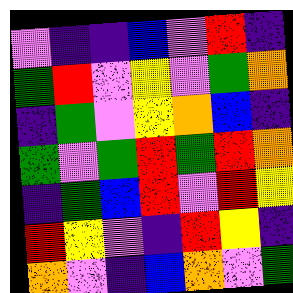[["violet", "indigo", "indigo", "blue", "violet", "red", "indigo"], ["green", "red", "violet", "yellow", "violet", "green", "orange"], ["indigo", "green", "violet", "yellow", "orange", "blue", "indigo"], ["green", "violet", "green", "red", "green", "red", "orange"], ["indigo", "green", "blue", "red", "violet", "red", "yellow"], ["red", "yellow", "violet", "indigo", "red", "yellow", "indigo"], ["orange", "violet", "indigo", "blue", "orange", "violet", "green"]]